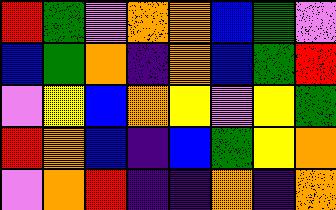[["red", "green", "violet", "orange", "orange", "blue", "green", "violet"], ["blue", "green", "orange", "indigo", "orange", "blue", "green", "red"], ["violet", "yellow", "blue", "orange", "yellow", "violet", "yellow", "green"], ["red", "orange", "blue", "indigo", "blue", "green", "yellow", "orange"], ["violet", "orange", "red", "indigo", "indigo", "orange", "indigo", "orange"]]